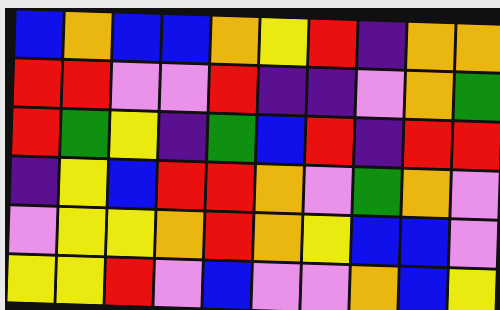[["blue", "orange", "blue", "blue", "orange", "yellow", "red", "indigo", "orange", "orange"], ["red", "red", "violet", "violet", "red", "indigo", "indigo", "violet", "orange", "green"], ["red", "green", "yellow", "indigo", "green", "blue", "red", "indigo", "red", "red"], ["indigo", "yellow", "blue", "red", "red", "orange", "violet", "green", "orange", "violet"], ["violet", "yellow", "yellow", "orange", "red", "orange", "yellow", "blue", "blue", "violet"], ["yellow", "yellow", "red", "violet", "blue", "violet", "violet", "orange", "blue", "yellow"]]